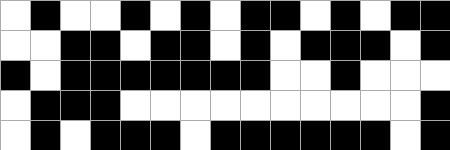[["white", "black", "white", "white", "black", "white", "black", "white", "black", "black", "white", "black", "white", "black", "black"], ["white", "white", "black", "black", "white", "black", "black", "white", "black", "white", "black", "black", "black", "white", "black"], ["black", "white", "black", "black", "black", "black", "black", "black", "black", "white", "white", "black", "white", "white", "white"], ["white", "black", "black", "black", "white", "white", "white", "white", "white", "white", "white", "white", "white", "white", "black"], ["white", "black", "white", "black", "black", "black", "white", "black", "black", "black", "black", "black", "black", "white", "black"]]